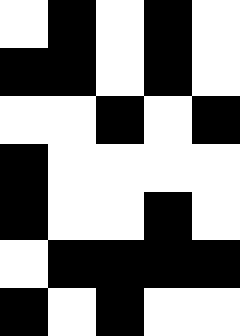[["white", "black", "white", "black", "white"], ["black", "black", "white", "black", "white"], ["white", "white", "black", "white", "black"], ["black", "white", "white", "white", "white"], ["black", "white", "white", "black", "white"], ["white", "black", "black", "black", "black"], ["black", "white", "black", "white", "white"]]